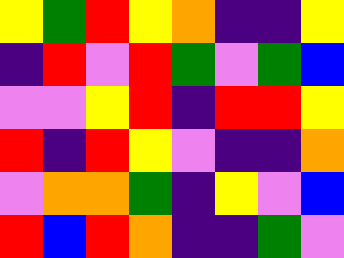[["yellow", "green", "red", "yellow", "orange", "indigo", "indigo", "yellow"], ["indigo", "red", "violet", "red", "green", "violet", "green", "blue"], ["violet", "violet", "yellow", "red", "indigo", "red", "red", "yellow"], ["red", "indigo", "red", "yellow", "violet", "indigo", "indigo", "orange"], ["violet", "orange", "orange", "green", "indigo", "yellow", "violet", "blue"], ["red", "blue", "red", "orange", "indigo", "indigo", "green", "violet"]]